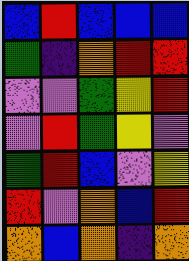[["blue", "red", "blue", "blue", "blue"], ["green", "indigo", "orange", "red", "red"], ["violet", "violet", "green", "yellow", "red"], ["violet", "red", "green", "yellow", "violet"], ["green", "red", "blue", "violet", "yellow"], ["red", "violet", "orange", "blue", "red"], ["orange", "blue", "orange", "indigo", "orange"]]